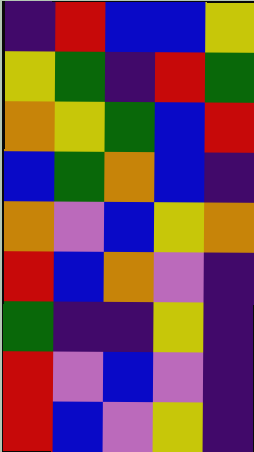[["indigo", "red", "blue", "blue", "yellow"], ["yellow", "green", "indigo", "red", "green"], ["orange", "yellow", "green", "blue", "red"], ["blue", "green", "orange", "blue", "indigo"], ["orange", "violet", "blue", "yellow", "orange"], ["red", "blue", "orange", "violet", "indigo"], ["green", "indigo", "indigo", "yellow", "indigo"], ["red", "violet", "blue", "violet", "indigo"], ["red", "blue", "violet", "yellow", "indigo"]]